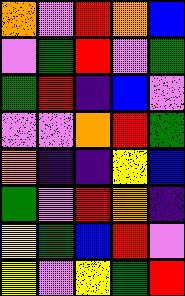[["orange", "violet", "red", "orange", "blue"], ["violet", "green", "red", "violet", "green"], ["green", "red", "indigo", "blue", "violet"], ["violet", "violet", "orange", "red", "green"], ["orange", "indigo", "indigo", "yellow", "blue"], ["green", "violet", "red", "orange", "indigo"], ["yellow", "green", "blue", "red", "violet"], ["yellow", "violet", "yellow", "green", "red"]]